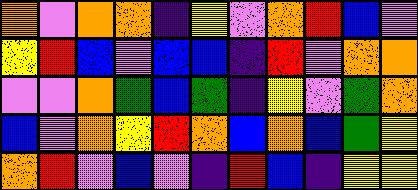[["orange", "violet", "orange", "orange", "indigo", "yellow", "violet", "orange", "red", "blue", "violet"], ["yellow", "red", "blue", "violet", "blue", "blue", "indigo", "red", "violet", "orange", "orange"], ["violet", "violet", "orange", "green", "blue", "green", "indigo", "yellow", "violet", "green", "orange"], ["blue", "violet", "orange", "yellow", "red", "orange", "blue", "orange", "blue", "green", "yellow"], ["orange", "red", "violet", "blue", "violet", "indigo", "red", "blue", "indigo", "yellow", "yellow"]]